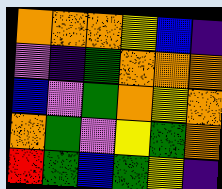[["orange", "orange", "orange", "yellow", "blue", "indigo"], ["violet", "indigo", "green", "orange", "orange", "orange"], ["blue", "violet", "green", "orange", "yellow", "orange"], ["orange", "green", "violet", "yellow", "green", "orange"], ["red", "green", "blue", "green", "yellow", "indigo"]]